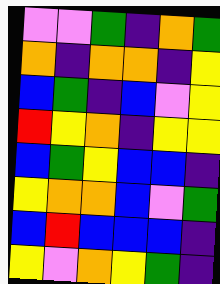[["violet", "violet", "green", "indigo", "orange", "green"], ["orange", "indigo", "orange", "orange", "indigo", "yellow"], ["blue", "green", "indigo", "blue", "violet", "yellow"], ["red", "yellow", "orange", "indigo", "yellow", "yellow"], ["blue", "green", "yellow", "blue", "blue", "indigo"], ["yellow", "orange", "orange", "blue", "violet", "green"], ["blue", "red", "blue", "blue", "blue", "indigo"], ["yellow", "violet", "orange", "yellow", "green", "indigo"]]